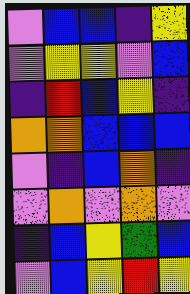[["violet", "blue", "blue", "indigo", "yellow"], ["violet", "yellow", "yellow", "violet", "blue"], ["indigo", "red", "blue", "yellow", "indigo"], ["orange", "orange", "blue", "blue", "blue"], ["violet", "indigo", "blue", "orange", "indigo"], ["violet", "orange", "violet", "orange", "violet"], ["indigo", "blue", "yellow", "green", "blue"], ["violet", "blue", "yellow", "red", "yellow"]]